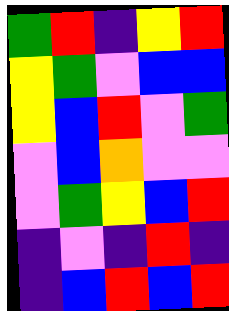[["green", "red", "indigo", "yellow", "red"], ["yellow", "green", "violet", "blue", "blue"], ["yellow", "blue", "red", "violet", "green"], ["violet", "blue", "orange", "violet", "violet"], ["violet", "green", "yellow", "blue", "red"], ["indigo", "violet", "indigo", "red", "indigo"], ["indigo", "blue", "red", "blue", "red"]]